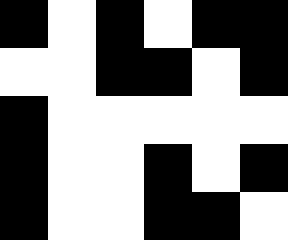[["black", "white", "black", "white", "black", "black"], ["white", "white", "black", "black", "white", "black"], ["black", "white", "white", "white", "white", "white"], ["black", "white", "white", "black", "white", "black"], ["black", "white", "white", "black", "black", "white"]]